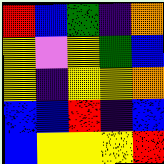[["red", "blue", "green", "indigo", "orange"], ["yellow", "violet", "yellow", "green", "blue"], ["yellow", "indigo", "yellow", "yellow", "orange"], ["blue", "blue", "red", "indigo", "blue"], ["blue", "yellow", "yellow", "yellow", "red"]]